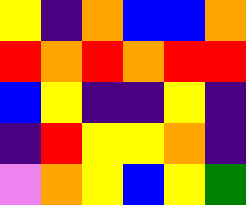[["yellow", "indigo", "orange", "blue", "blue", "orange"], ["red", "orange", "red", "orange", "red", "red"], ["blue", "yellow", "indigo", "indigo", "yellow", "indigo"], ["indigo", "red", "yellow", "yellow", "orange", "indigo"], ["violet", "orange", "yellow", "blue", "yellow", "green"]]